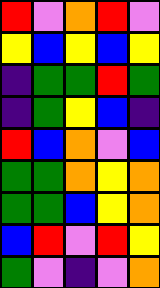[["red", "violet", "orange", "red", "violet"], ["yellow", "blue", "yellow", "blue", "yellow"], ["indigo", "green", "green", "red", "green"], ["indigo", "green", "yellow", "blue", "indigo"], ["red", "blue", "orange", "violet", "blue"], ["green", "green", "orange", "yellow", "orange"], ["green", "green", "blue", "yellow", "orange"], ["blue", "red", "violet", "red", "yellow"], ["green", "violet", "indigo", "violet", "orange"]]